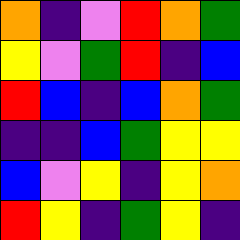[["orange", "indigo", "violet", "red", "orange", "green"], ["yellow", "violet", "green", "red", "indigo", "blue"], ["red", "blue", "indigo", "blue", "orange", "green"], ["indigo", "indigo", "blue", "green", "yellow", "yellow"], ["blue", "violet", "yellow", "indigo", "yellow", "orange"], ["red", "yellow", "indigo", "green", "yellow", "indigo"]]